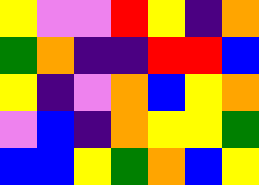[["yellow", "violet", "violet", "red", "yellow", "indigo", "orange"], ["green", "orange", "indigo", "indigo", "red", "red", "blue"], ["yellow", "indigo", "violet", "orange", "blue", "yellow", "orange"], ["violet", "blue", "indigo", "orange", "yellow", "yellow", "green"], ["blue", "blue", "yellow", "green", "orange", "blue", "yellow"]]